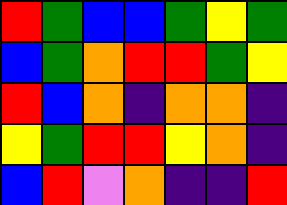[["red", "green", "blue", "blue", "green", "yellow", "green"], ["blue", "green", "orange", "red", "red", "green", "yellow"], ["red", "blue", "orange", "indigo", "orange", "orange", "indigo"], ["yellow", "green", "red", "red", "yellow", "orange", "indigo"], ["blue", "red", "violet", "orange", "indigo", "indigo", "red"]]